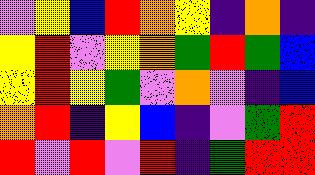[["violet", "yellow", "blue", "red", "orange", "yellow", "indigo", "orange", "indigo"], ["yellow", "red", "violet", "yellow", "orange", "green", "red", "green", "blue"], ["yellow", "red", "yellow", "green", "violet", "orange", "violet", "indigo", "blue"], ["orange", "red", "indigo", "yellow", "blue", "indigo", "violet", "green", "red"], ["red", "violet", "red", "violet", "red", "indigo", "green", "red", "red"]]